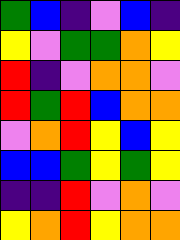[["green", "blue", "indigo", "violet", "blue", "indigo"], ["yellow", "violet", "green", "green", "orange", "yellow"], ["red", "indigo", "violet", "orange", "orange", "violet"], ["red", "green", "red", "blue", "orange", "orange"], ["violet", "orange", "red", "yellow", "blue", "yellow"], ["blue", "blue", "green", "yellow", "green", "yellow"], ["indigo", "indigo", "red", "violet", "orange", "violet"], ["yellow", "orange", "red", "yellow", "orange", "orange"]]